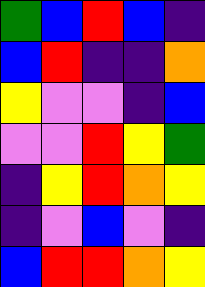[["green", "blue", "red", "blue", "indigo"], ["blue", "red", "indigo", "indigo", "orange"], ["yellow", "violet", "violet", "indigo", "blue"], ["violet", "violet", "red", "yellow", "green"], ["indigo", "yellow", "red", "orange", "yellow"], ["indigo", "violet", "blue", "violet", "indigo"], ["blue", "red", "red", "orange", "yellow"]]